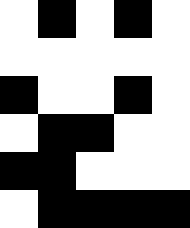[["white", "black", "white", "black", "white"], ["white", "white", "white", "white", "white"], ["black", "white", "white", "black", "white"], ["white", "black", "black", "white", "white"], ["black", "black", "white", "white", "white"], ["white", "black", "black", "black", "black"]]